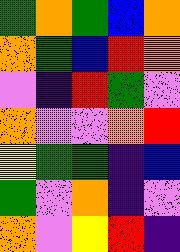[["green", "orange", "green", "blue", "orange"], ["orange", "green", "blue", "red", "orange"], ["violet", "indigo", "red", "green", "violet"], ["orange", "violet", "violet", "orange", "red"], ["yellow", "green", "green", "indigo", "blue"], ["green", "violet", "orange", "indigo", "violet"], ["orange", "violet", "yellow", "red", "indigo"]]